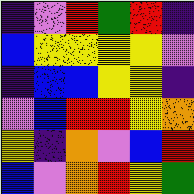[["indigo", "violet", "red", "green", "red", "indigo"], ["blue", "yellow", "yellow", "yellow", "yellow", "violet"], ["indigo", "blue", "blue", "yellow", "yellow", "indigo"], ["violet", "blue", "red", "red", "yellow", "orange"], ["yellow", "indigo", "orange", "violet", "blue", "red"], ["blue", "violet", "orange", "red", "yellow", "green"]]